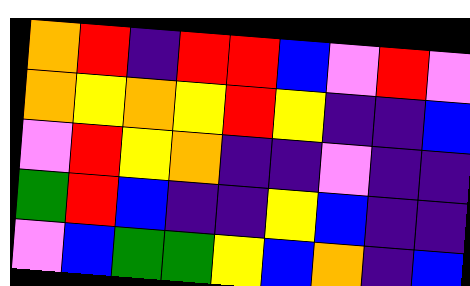[["orange", "red", "indigo", "red", "red", "blue", "violet", "red", "violet"], ["orange", "yellow", "orange", "yellow", "red", "yellow", "indigo", "indigo", "blue"], ["violet", "red", "yellow", "orange", "indigo", "indigo", "violet", "indigo", "indigo"], ["green", "red", "blue", "indigo", "indigo", "yellow", "blue", "indigo", "indigo"], ["violet", "blue", "green", "green", "yellow", "blue", "orange", "indigo", "blue"]]